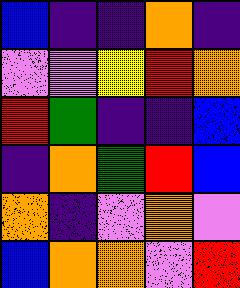[["blue", "indigo", "indigo", "orange", "indigo"], ["violet", "violet", "yellow", "red", "orange"], ["red", "green", "indigo", "indigo", "blue"], ["indigo", "orange", "green", "red", "blue"], ["orange", "indigo", "violet", "orange", "violet"], ["blue", "orange", "orange", "violet", "red"]]